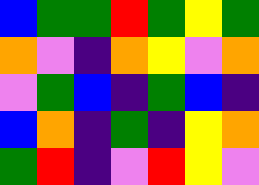[["blue", "green", "green", "red", "green", "yellow", "green"], ["orange", "violet", "indigo", "orange", "yellow", "violet", "orange"], ["violet", "green", "blue", "indigo", "green", "blue", "indigo"], ["blue", "orange", "indigo", "green", "indigo", "yellow", "orange"], ["green", "red", "indigo", "violet", "red", "yellow", "violet"]]